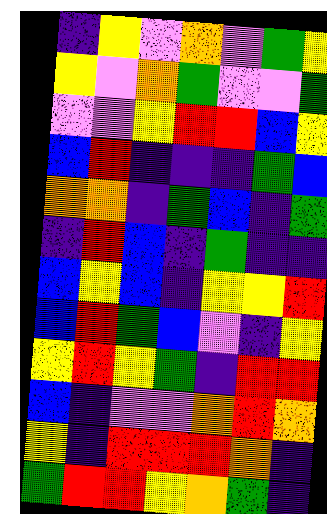[["indigo", "yellow", "violet", "orange", "violet", "green", "yellow"], ["yellow", "violet", "orange", "green", "violet", "violet", "green"], ["violet", "violet", "yellow", "red", "red", "blue", "yellow"], ["blue", "red", "indigo", "indigo", "indigo", "green", "blue"], ["orange", "orange", "indigo", "green", "blue", "indigo", "green"], ["indigo", "red", "blue", "indigo", "green", "indigo", "indigo"], ["blue", "yellow", "blue", "indigo", "yellow", "yellow", "red"], ["blue", "red", "green", "blue", "violet", "indigo", "yellow"], ["yellow", "red", "yellow", "green", "indigo", "red", "red"], ["blue", "indigo", "violet", "violet", "orange", "red", "orange"], ["yellow", "indigo", "red", "red", "red", "orange", "indigo"], ["green", "red", "red", "yellow", "orange", "green", "indigo"]]